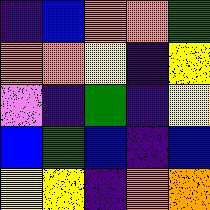[["indigo", "blue", "orange", "orange", "green"], ["orange", "orange", "yellow", "indigo", "yellow"], ["violet", "indigo", "green", "indigo", "yellow"], ["blue", "green", "blue", "indigo", "blue"], ["yellow", "yellow", "indigo", "orange", "orange"]]